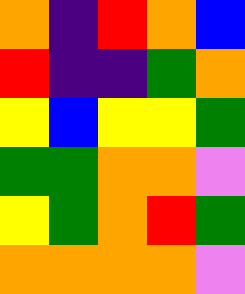[["orange", "indigo", "red", "orange", "blue"], ["red", "indigo", "indigo", "green", "orange"], ["yellow", "blue", "yellow", "yellow", "green"], ["green", "green", "orange", "orange", "violet"], ["yellow", "green", "orange", "red", "green"], ["orange", "orange", "orange", "orange", "violet"]]